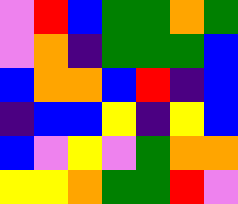[["violet", "red", "blue", "green", "green", "orange", "green"], ["violet", "orange", "indigo", "green", "green", "green", "blue"], ["blue", "orange", "orange", "blue", "red", "indigo", "blue"], ["indigo", "blue", "blue", "yellow", "indigo", "yellow", "blue"], ["blue", "violet", "yellow", "violet", "green", "orange", "orange"], ["yellow", "yellow", "orange", "green", "green", "red", "violet"]]